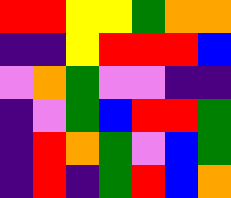[["red", "red", "yellow", "yellow", "green", "orange", "orange"], ["indigo", "indigo", "yellow", "red", "red", "red", "blue"], ["violet", "orange", "green", "violet", "violet", "indigo", "indigo"], ["indigo", "violet", "green", "blue", "red", "red", "green"], ["indigo", "red", "orange", "green", "violet", "blue", "green"], ["indigo", "red", "indigo", "green", "red", "blue", "orange"]]